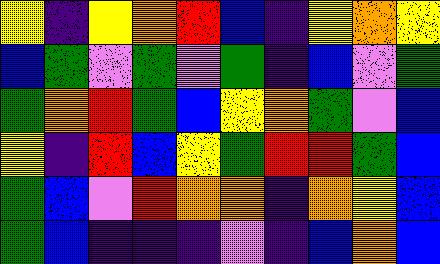[["yellow", "indigo", "yellow", "orange", "red", "blue", "indigo", "yellow", "orange", "yellow"], ["blue", "green", "violet", "green", "violet", "green", "indigo", "blue", "violet", "green"], ["green", "orange", "red", "green", "blue", "yellow", "orange", "green", "violet", "blue"], ["yellow", "indigo", "red", "blue", "yellow", "green", "red", "red", "green", "blue"], ["green", "blue", "violet", "red", "orange", "orange", "indigo", "orange", "yellow", "blue"], ["green", "blue", "indigo", "indigo", "indigo", "violet", "indigo", "blue", "orange", "blue"]]